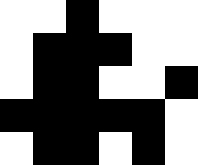[["white", "white", "black", "white", "white", "white"], ["white", "black", "black", "black", "white", "white"], ["white", "black", "black", "white", "white", "black"], ["black", "black", "black", "black", "black", "white"], ["white", "black", "black", "white", "black", "white"]]